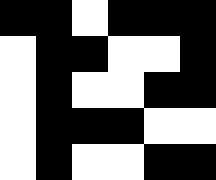[["black", "black", "white", "black", "black", "black"], ["white", "black", "black", "white", "white", "black"], ["white", "black", "white", "white", "black", "black"], ["white", "black", "black", "black", "white", "white"], ["white", "black", "white", "white", "black", "black"]]